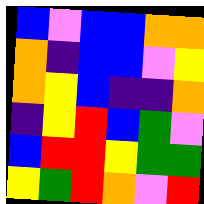[["blue", "violet", "blue", "blue", "orange", "orange"], ["orange", "indigo", "blue", "blue", "violet", "yellow"], ["orange", "yellow", "blue", "indigo", "indigo", "orange"], ["indigo", "yellow", "red", "blue", "green", "violet"], ["blue", "red", "red", "yellow", "green", "green"], ["yellow", "green", "red", "orange", "violet", "red"]]